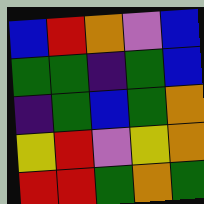[["blue", "red", "orange", "violet", "blue"], ["green", "green", "indigo", "green", "blue"], ["indigo", "green", "blue", "green", "orange"], ["yellow", "red", "violet", "yellow", "orange"], ["red", "red", "green", "orange", "green"]]